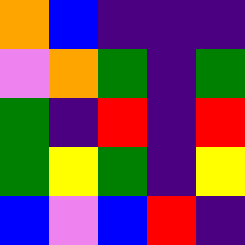[["orange", "blue", "indigo", "indigo", "indigo"], ["violet", "orange", "green", "indigo", "green"], ["green", "indigo", "red", "indigo", "red"], ["green", "yellow", "green", "indigo", "yellow"], ["blue", "violet", "blue", "red", "indigo"]]